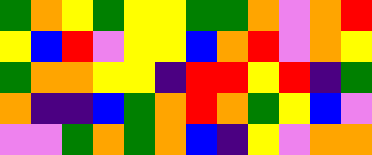[["green", "orange", "yellow", "green", "yellow", "yellow", "green", "green", "orange", "violet", "orange", "red"], ["yellow", "blue", "red", "violet", "yellow", "yellow", "blue", "orange", "red", "violet", "orange", "yellow"], ["green", "orange", "orange", "yellow", "yellow", "indigo", "red", "red", "yellow", "red", "indigo", "green"], ["orange", "indigo", "indigo", "blue", "green", "orange", "red", "orange", "green", "yellow", "blue", "violet"], ["violet", "violet", "green", "orange", "green", "orange", "blue", "indigo", "yellow", "violet", "orange", "orange"]]